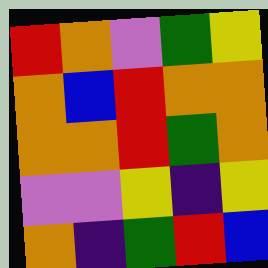[["red", "orange", "violet", "green", "yellow"], ["orange", "blue", "red", "orange", "orange"], ["orange", "orange", "red", "green", "orange"], ["violet", "violet", "yellow", "indigo", "yellow"], ["orange", "indigo", "green", "red", "blue"]]